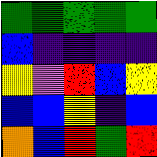[["green", "green", "green", "green", "green"], ["blue", "indigo", "indigo", "indigo", "indigo"], ["yellow", "violet", "red", "blue", "yellow"], ["blue", "blue", "yellow", "indigo", "blue"], ["orange", "blue", "red", "green", "red"]]